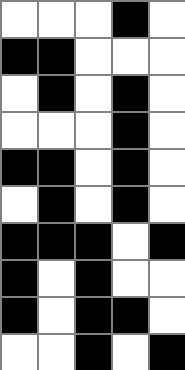[["white", "white", "white", "black", "white"], ["black", "black", "white", "white", "white"], ["white", "black", "white", "black", "white"], ["white", "white", "white", "black", "white"], ["black", "black", "white", "black", "white"], ["white", "black", "white", "black", "white"], ["black", "black", "black", "white", "black"], ["black", "white", "black", "white", "white"], ["black", "white", "black", "black", "white"], ["white", "white", "black", "white", "black"]]